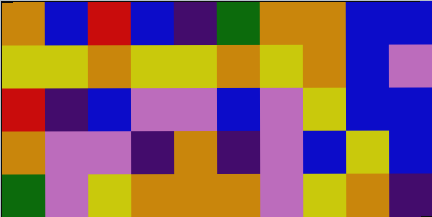[["orange", "blue", "red", "blue", "indigo", "green", "orange", "orange", "blue", "blue"], ["yellow", "yellow", "orange", "yellow", "yellow", "orange", "yellow", "orange", "blue", "violet"], ["red", "indigo", "blue", "violet", "violet", "blue", "violet", "yellow", "blue", "blue"], ["orange", "violet", "violet", "indigo", "orange", "indigo", "violet", "blue", "yellow", "blue"], ["green", "violet", "yellow", "orange", "orange", "orange", "violet", "yellow", "orange", "indigo"]]